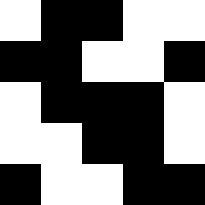[["white", "black", "black", "white", "white"], ["black", "black", "white", "white", "black"], ["white", "black", "black", "black", "white"], ["white", "white", "black", "black", "white"], ["black", "white", "white", "black", "black"]]